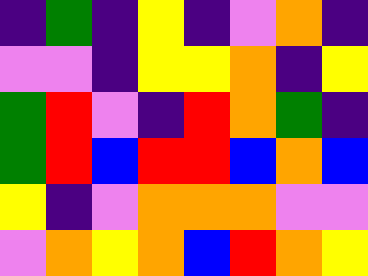[["indigo", "green", "indigo", "yellow", "indigo", "violet", "orange", "indigo"], ["violet", "violet", "indigo", "yellow", "yellow", "orange", "indigo", "yellow"], ["green", "red", "violet", "indigo", "red", "orange", "green", "indigo"], ["green", "red", "blue", "red", "red", "blue", "orange", "blue"], ["yellow", "indigo", "violet", "orange", "orange", "orange", "violet", "violet"], ["violet", "orange", "yellow", "orange", "blue", "red", "orange", "yellow"]]